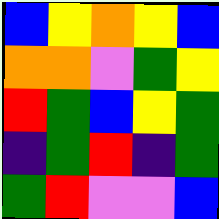[["blue", "yellow", "orange", "yellow", "blue"], ["orange", "orange", "violet", "green", "yellow"], ["red", "green", "blue", "yellow", "green"], ["indigo", "green", "red", "indigo", "green"], ["green", "red", "violet", "violet", "blue"]]